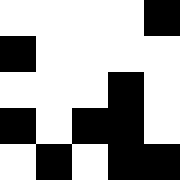[["white", "white", "white", "white", "black"], ["black", "white", "white", "white", "white"], ["white", "white", "white", "black", "white"], ["black", "white", "black", "black", "white"], ["white", "black", "white", "black", "black"]]